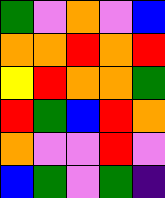[["green", "violet", "orange", "violet", "blue"], ["orange", "orange", "red", "orange", "red"], ["yellow", "red", "orange", "orange", "green"], ["red", "green", "blue", "red", "orange"], ["orange", "violet", "violet", "red", "violet"], ["blue", "green", "violet", "green", "indigo"]]